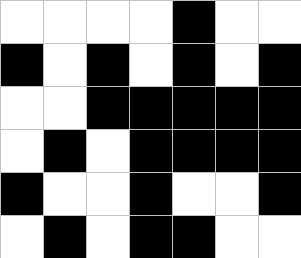[["white", "white", "white", "white", "black", "white", "white"], ["black", "white", "black", "white", "black", "white", "black"], ["white", "white", "black", "black", "black", "black", "black"], ["white", "black", "white", "black", "black", "black", "black"], ["black", "white", "white", "black", "white", "white", "black"], ["white", "black", "white", "black", "black", "white", "white"]]